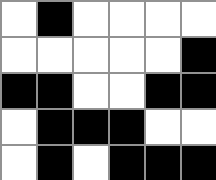[["white", "black", "white", "white", "white", "white"], ["white", "white", "white", "white", "white", "black"], ["black", "black", "white", "white", "black", "black"], ["white", "black", "black", "black", "white", "white"], ["white", "black", "white", "black", "black", "black"]]